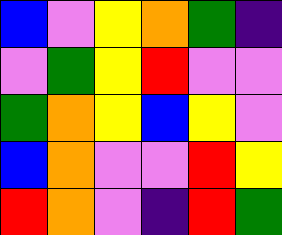[["blue", "violet", "yellow", "orange", "green", "indigo"], ["violet", "green", "yellow", "red", "violet", "violet"], ["green", "orange", "yellow", "blue", "yellow", "violet"], ["blue", "orange", "violet", "violet", "red", "yellow"], ["red", "orange", "violet", "indigo", "red", "green"]]